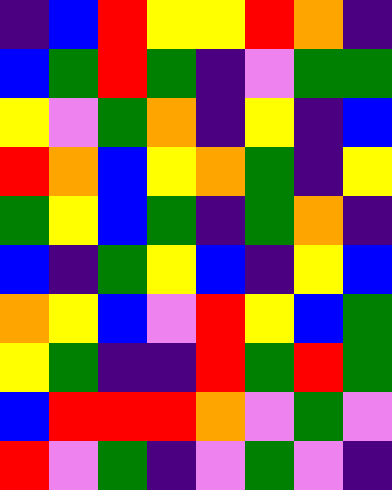[["indigo", "blue", "red", "yellow", "yellow", "red", "orange", "indigo"], ["blue", "green", "red", "green", "indigo", "violet", "green", "green"], ["yellow", "violet", "green", "orange", "indigo", "yellow", "indigo", "blue"], ["red", "orange", "blue", "yellow", "orange", "green", "indigo", "yellow"], ["green", "yellow", "blue", "green", "indigo", "green", "orange", "indigo"], ["blue", "indigo", "green", "yellow", "blue", "indigo", "yellow", "blue"], ["orange", "yellow", "blue", "violet", "red", "yellow", "blue", "green"], ["yellow", "green", "indigo", "indigo", "red", "green", "red", "green"], ["blue", "red", "red", "red", "orange", "violet", "green", "violet"], ["red", "violet", "green", "indigo", "violet", "green", "violet", "indigo"]]